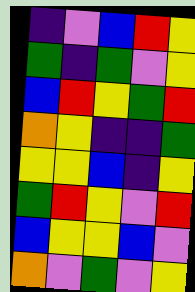[["indigo", "violet", "blue", "red", "yellow"], ["green", "indigo", "green", "violet", "yellow"], ["blue", "red", "yellow", "green", "red"], ["orange", "yellow", "indigo", "indigo", "green"], ["yellow", "yellow", "blue", "indigo", "yellow"], ["green", "red", "yellow", "violet", "red"], ["blue", "yellow", "yellow", "blue", "violet"], ["orange", "violet", "green", "violet", "yellow"]]